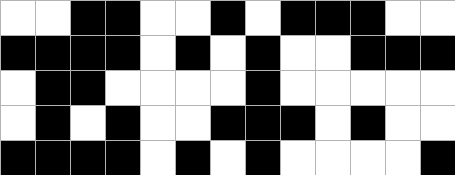[["white", "white", "black", "black", "white", "white", "black", "white", "black", "black", "black", "white", "white"], ["black", "black", "black", "black", "white", "black", "white", "black", "white", "white", "black", "black", "black"], ["white", "black", "black", "white", "white", "white", "white", "black", "white", "white", "white", "white", "white"], ["white", "black", "white", "black", "white", "white", "black", "black", "black", "white", "black", "white", "white"], ["black", "black", "black", "black", "white", "black", "white", "black", "white", "white", "white", "white", "black"]]